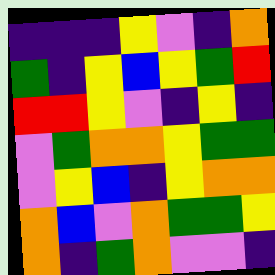[["indigo", "indigo", "indigo", "yellow", "violet", "indigo", "orange"], ["green", "indigo", "yellow", "blue", "yellow", "green", "red"], ["red", "red", "yellow", "violet", "indigo", "yellow", "indigo"], ["violet", "green", "orange", "orange", "yellow", "green", "green"], ["violet", "yellow", "blue", "indigo", "yellow", "orange", "orange"], ["orange", "blue", "violet", "orange", "green", "green", "yellow"], ["orange", "indigo", "green", "orange", "violet", "violet", "indigo"]]